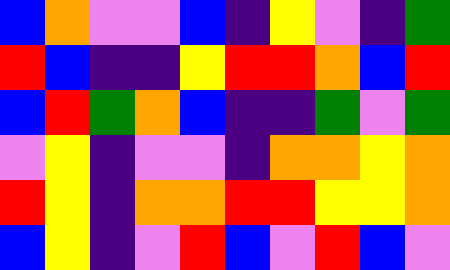[["blue", "orange", "violet", "violet", "blue", "indigo", "yellow", "violet", "indigo", "green"], ["red", "blue", "indigo", "indigo", "yellow", "red", "red", "orange", "blue", "red"], ["blue", "red", "green", "orange", "blue", "indigo", "indigo", "green", "violet", "green"], ["violet", "yellow", "indigo", "violet", "violet", "indigo", "orange", "orange", "yellow", "orange"], ["red", "yellow", "indigo", "orange", "orange", "red", "red", "yellow", "yellow", "orange"], ["blue", "yellow", "indigo", "violet", "red", "blue", "violet", "red", "blue", "violet"]]